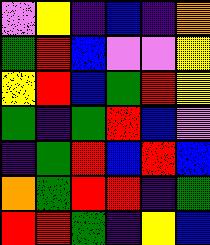[["violet", "yellow", "indigo", "blue", "indigo", "orange"], ["green", "red", "blue", "violet", "violet", "yellow"], ["yellow", "red", "blue", "green", "red", "yellow"], ["green", "indigo", "green", "red", "blue", "violet"], ["indigo", "green", "red", "blue", "red", "blue"], ["orange", "green", "red", "red", "indigo", "green"], ["red", "red", "green", "indigo", "yellow", "blue"]]